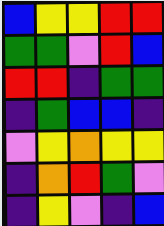[["blue", "yellow", "yellow", "red", "red"], ["green", "green", "violet", "red", "blue"], ["red", "red", "indigo", "green", "green"], ["indigo", "green", "blue", "blue", "indigo"], ["violet", "yellow", "orange", "yellow", "yellow"], ["indigo", "orange", "red", "green", "violet"], ["indigo", "yellow", "violet", "indigo", "blue"]]